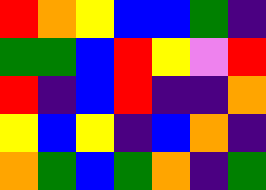[["red", "orange", "yellow", "blue", "blue", "green", "indigo"], ["green", "green", "blue", "red", "yellow", "violet", "red"], ["red", "indigo", "blue", "red", "indigo", "indigo", "orange"], ["yellow", "blue", "yellow", "indigo", "blue", "orange", "indigo"], ["orange", "green", "blue", "green", "orange", "indigo", "green"]]